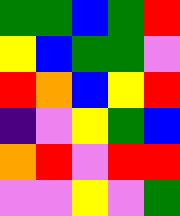[["green", "green", "blue", "green", "red"], ["yellow", "blue", "green", "green", "violet"], ["red", "orange", "blue", "yellow", "red"], ["indigo", "violet", "yellow", "green", "blue"], ["orange", "red", "violet", "red", "red"], ["violet", "violet", "yellow", "violet", "green"]]